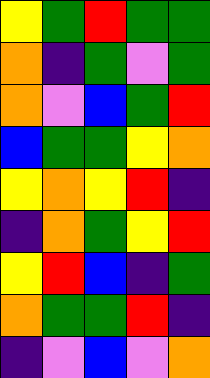[["yellow", "green", "red", "green", "green"], ["orange", "indigo", "green", "violet", "green"], ["orange", "violet", "blue", "green", "red"], ["blue", "green", "green", "yellow", "orange"], ["yellow", "orange", "yellow", "red", "indigo"], ["indigo", "orange", "green", "yellow", "red"], ["yellow", "red", "blue", "indigo", "green"], ["orange", "green", "green", "red", "indigo"], ["indigo", "violet", "blue", "violet", "orange"]]